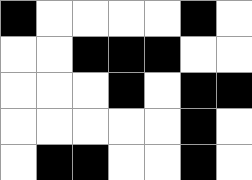[["black", "white", "white", "white", "white", "black", "white"], ["white", "white", "black", "black", "black", "white", "white"], ["white", "white", "white", "black", "white", "black", "black"], ["white", "white", "white", "white", "white", "black", "white"], ["white", "black", "black", "white", "white", "black", "white"]]